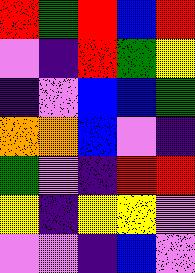[["red", "green", "red", "blue", "red"], ["violet", "indigo", "red", "green", "yellow"], ["indigo", "violet", "blue", "blue", "green"], ["orange", "orange", "blue", "violet", "indigo"], ["green", "violet", "indigo", "red", "red"], ["yellow", "indigo", "yellow", "yellow", "violet"], ["violet", "violet", "indigo", "blue", "violet"]]